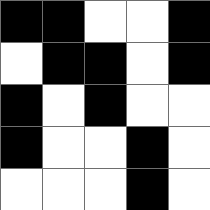[["black", "black", "white", "white", "black"], ["white", "black", "black", "white", "black"], ["black", "white", "black", "white", "white"], ["black", "white", "white", "black", "white"], ["white", "white", "white", "black", "white"]]